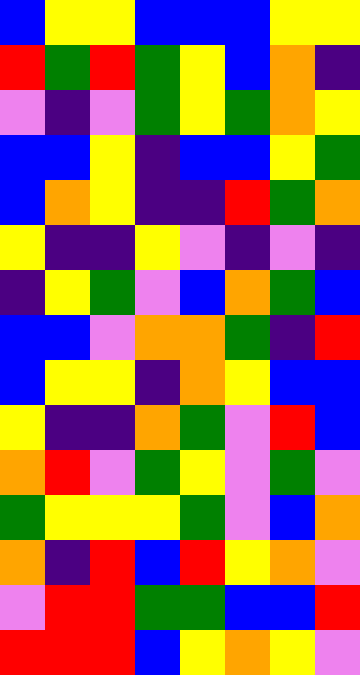[["blue", "yellow", "yellow", "blue", "blue", "blue", "yellow", "yellow"], ["red", "green", "red", "green", "yellow", "blue", "orange", "indigo"], ["violet", "indigo", "violet", "green", "yellow", "green", "orange", "yellow"], ["blue", "blue", "yellow", "indigo", "blue", "blue", "yellow", "green"], ["blue", "orange", "yellow", "indigo", "indigo", "red", "green", "orange"], ["yellow", "indigo", "indigo", "yellow", "violet", "indigo", "violet", "indigo"], ["indigo", "yellow", "green", "violet", "blue", "orange", "green", "blue"], ["blue", "blue", "violet", "orange", "orange", "green", "indigo", "red"], ["blue", "yellow", "yellow", "indigo", "orange", "yellow", "blue", "blue"], ["yellow", "indigo", "indigo", "orange", "green", "violet", "red", "blue"], ["orange", "red", "violet", "green", "yellow", "violet", "green", "violet"], ["green", "yellow", "yellow", "yellow", "green", "violet", "blue", "orange"], ["orange", "indigo", "red", "blue", "red", "yellow", "orange", "violet"], ["violet", "red", "red", "green", "green", "blue", "blue", "red"], ["red", "red", "red", "blue", "yellow", "orange", "yellow", "violet"]]